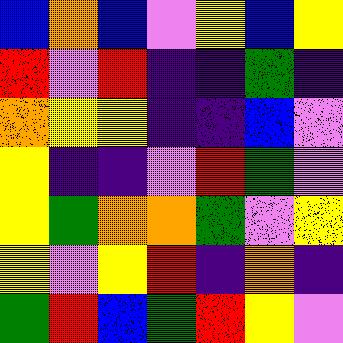[["blue", "orange", "blue", "violet", "yellow", "blue", "yellow"], ["red", "violet", "red", "indigo", "indigo", "green", "indigo"], ["orange", "yellow", "yellow", "indigo", "indigo", "blue", "violet"], ["yellow", "indigo", "indigo", "violet", "red", "green", "violet"], ["yellow", "green", "orange", "orange", "green", "violet", "yellow"], ["yellow", "violet", "yellow", "red", "indigo", "orange", "indigo"], ["green", "red", "blue", "green", "red", "yellow", "violet"]]